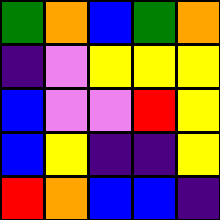[["green", "orange", "blue", "green", "orange"], ["indigo", "violet", "yellow", "yellow", "yellow"], ["blue", "violet", "violet", "red", "yellow"], ["blue", "yellow", "indigo", "indigo", "yellow"], ["red", "orange", "blue", "blue", "indigo"]]